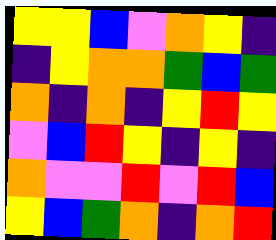[["yellow", "yellow", "blue", "violet", "orange", "yellow", "indigo"], ["indigo", "yellow", "orange", "orange", "green", "blue", "green"], ["orange", "indigo", "orange", "indigo", "yellow", "red", "yellow"], ["violet", "blue", "red", "yellow", "indigo", "yellow", "indigo"], ["orange", "violet", "violet", "red", "violet", "red", "blue"], ["yellow", "blue", "green", "orange", "indigo", "orange", "red"]]